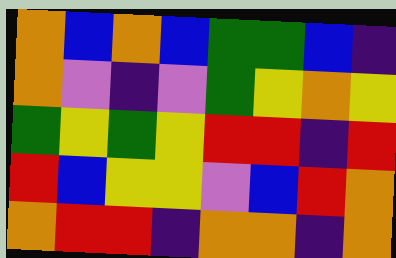[["orange", "blue", "orange", "blue", "green", "green", "blue", "indigo"], ["orange", "violet", "indigo", "violet", "green", "yellow", "orange", "yellow"], ["green", "yellow", "green", "yellow", "red", "red", "indigo", "red"], ["red", "blue", "yellow", "yellow", "violet", "blue", "red", "orange"], ["orange", "red", "red", "indigo", "orange", "orange", "indigo", "orange"]]